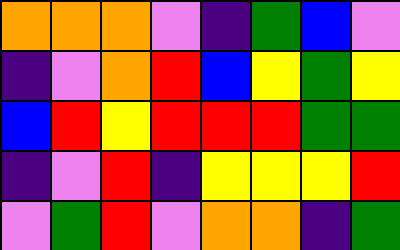[["orange", "orange", "orange", "violet", "indigo", "green", "blue", "violet"], ["indigo", "violet", "orange", "red", "blue", "yellow", "green", "yellow"], ["blue", "red", "yellow", "red", "red", "red", "green", "green"], ["indigo", "violet", "red", "indigo", "yellow", "yellow", "yellow", "red"], ["violet", "green", "red", "violet", "orange", "orange", "indigo", "green"]]